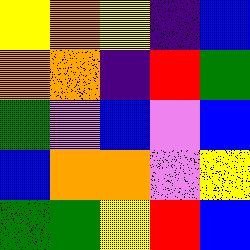[["yellow", "orange", "yellow", "indigo", "blue"], ["orange", "orange", "indigo", "red", "green"], ["green", "violet", "blue", "violet", "blue"], ["blue", "orange", "orange", "violet", "yellow"], ["green", "green", "yellow", "red", "blue"]]